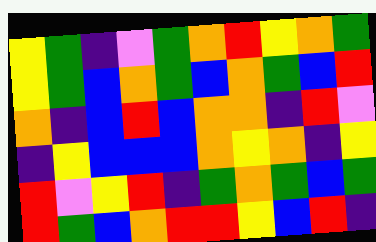[["yellow", "green", "indigo", "violet", "green", "orange", "red", "yellow", "orange", "green"], ["yellow", "green", "blue", "orange", "green", "blue", "orange", "green", "blue", "red"], ["orange", "indigo", "blue", "red", "blue", "orange", "orange", "indigo", "red", "violet"], ["indigo", "yellow", "blue", "blue", "blue", "orange", "yellow", "orange", "indigo", "yellow"], ["red", "violet", "yellow", "red", "indigo", "green", "orange", "green", "blue", "green"], ["red", "green", "blue", "orange", "red", "red", "yellow", "blue", "red", "indigo"]]